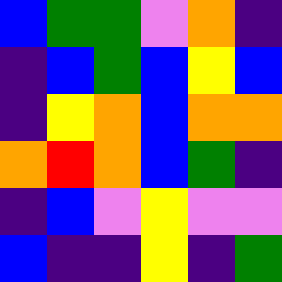[["blue", "green", "green", "violet", "orange", "indigo"], ["indigo", "blue", "green", "blue", "yellow", "blue"], ["indigo", "yellow", "orange", "blue", "orange", "orange"], ["orange", "red", "orange", "blue", "green", "indigo"], ["indigo", "blue", "violet", "yellow", "violet", "violet"], ["blue", "indigo", "indigo", "yellow", "indigo", "green"]]